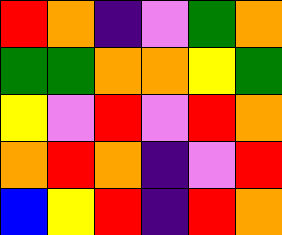[["red", "orange", "indigo", "violet", "green", "orange"], ["green", "green", "orange", "orange", "yellow", "green"], ["yellow", "violet", "red", "violet", "red", "orange"], ["orange", "red", "orange", "indigo", "violet", "red"], ["blue", "yellow", "red", "indigo", "red", "orange"]]